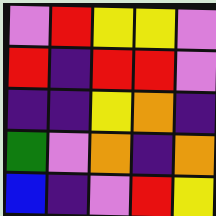[["violet", "red", "yellow", "yellow", "violet"], ["red", "indigo", "red", "red", "violet"], ["indigo", "indigo", "yellow", "orange", "indigo"], ["green", "violet", "orange", "indigo", "orange"], ["blue", "indigo", "violet", "red", "yellow"]]